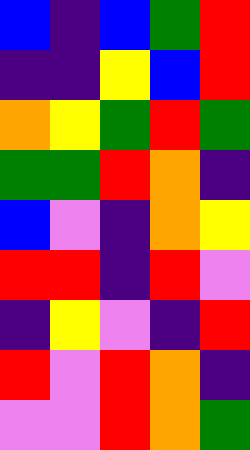[["blue", "indigo", "blue", "green", "red"], ["indigo", "indigo", "yellow", "blue", "red"], ["orange", "yellow", "green", "red", "green"], ["green", "green", "red", "orange", "indigo"], ["blue", "violet", "indigo", "orange", "yellow"], ["red", "red", "indigo", "red", "violet"], ["indigo", "yellow", "violet", "indigo", "red"], ["red", "violet", "red", "orange", "indigo"], ["violet", "violet", "red", "orange", "green"]]